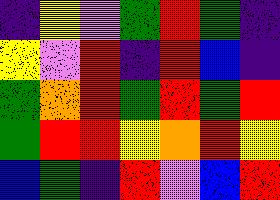[["indigo", "yellow", "violet", "green", "red", "green", "indigo"], ["yellow", "violet", "red", "indigo", "red", "blue", "indigo"], ["green", "orange", "red", "green", "red", "green", "red"], ["green", "red", "red", "yellow", "orange", "red", "yellow"], ["blue", "green", "indigo", "red", "violet", "blue", "red"]]